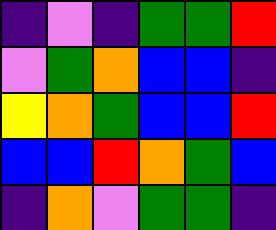[["indigo", "violet", "indigo", "green", "green", "red"], ["violet", "green", "orange", "blue", "blue", "indigo"], ["yellow", "orange", "green", "blue", "blue", "red"], ["blue", "blue", "red", "orange", "green", "blue"], ["indigo", "orange", "violet", "green", "green", "indigo"]]